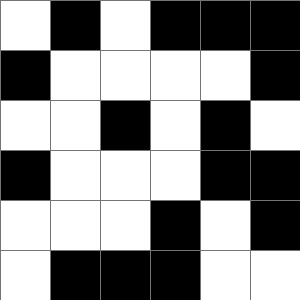[["white", "black", "white", "black", "black", "black"], ["black", "white", "white", "white", "white", "black"], ["white", "white", "black", "white", "black", "white"], ["black", "white", "white", "white", "black", "black"], ["white", "white", "white", "black", "white", "black"], ["white", "black", "black", "black", "white", "white"]]